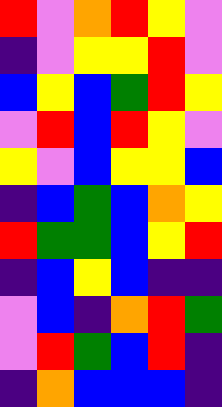[["red", "violet", "orange", "red", "yellow", "violet"], ["indigo", "violet", "yellow", "yellow", "red", "violet"], ["blue", "yellow", "blue", "green", "red", "yellow"], ["violet", "red", "blue", "red", "yellow", "violet"], ["yellow", "violet", "blue", "yellow", "yellow", "blue"], ["indigo", "blue", "green", "blue", "orange", "yellow"], ["red", "green", "green", "blue", "yellow", "red"], ["indigo", "blue", "yellow", "blue", "indigo", "indigo"], ["violet", "blue", "indigo", "orange", "red", "green"], ["violet", "red", "green", "blue", "red", "indigo"], ["indigo", "orange", "blue", "blue", "blue", "indigo"]]